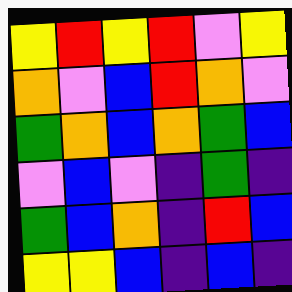[["yellow", "red", "yellow", "red", "violet", "yellow"], ["orange", "violet", "blue", "red", "orange", "violet"], ["green", "orange", "blue", "orange", "green", "blue"], ["violet", "blue", "violet", "indigo", "green", "indigo"], ["green", "blue", "orange", "indigo", "red", "blue"], ["yellow", "yellow", "blue", "indigo", "blue", "indigo"]]